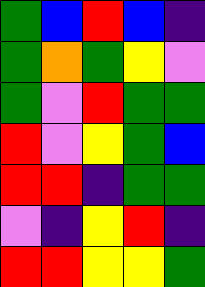[["green", "blue", "red", "blue", "indigo"], ["green", "orange", "green", "yellow", "violet"], ["green", "violet", "red", "green", "green"], ["red", "violet", "yellow", "green", "blue"], ["red", "red", "indigo", "green", "green"], ["violet", "indigo", "yellow", "red", "indigo"], ["red", "red", "yellow", "yellow", "green"]]